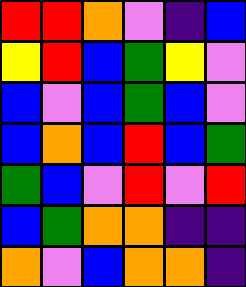[["red", "red", "orange", "violet", "indigo", "blue"], ["yellow", "red", "blue", "green", "yellow", "violet"], ["blue", "violet", "blue", "green", "blue", "violet"], ["blue", "orange", "blue", "red", "blue", "green"], ["green", "blue", "violet", "red", "violet", "red"], ["blue", "green", "orange", "orange", "indigo", "indigo"], ["orange", "violet", "blue", "orange", "orange", "indigo"]]